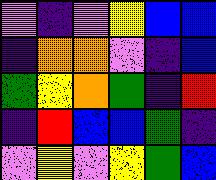[["violet", "indigo", "violet", "yellow", "blue", "blue"], ["indigo", "orange", "orange", "violet", "indigo", "blue"], ["green", "yellow", "orange", "green", "indigo", "red"], ["indigo", "red", "blue", "blue", "green", "indigo"], ["violet", "yellow", "violet", "yellow", "green", "blue"]]